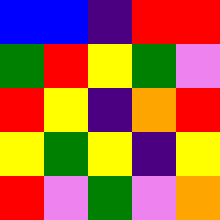[["blue", "blue", "indigo", "red", "red"], ["green", "red", "yellow", "green", "violet"], ["red", "yellow", "indigo", "orange", "red"], ["yellow", "green", "yellow", "indigo", "yellow"], ["red", "violet", "green", "violet", "orange"]]